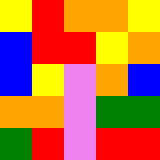[["yellow", "red", "orange", "orange", "yellow"], ["blue", "red", "red", "yellow", "orange"], ["blue", "yellow", "violet", "orange", "blue"], ["orange", "orange", "violet", "green", "green"], ["green", "red", "violet", "red", "red"]]